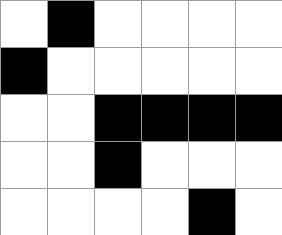[["white", "black", "white", "white", "white", "white"], ["black", "white", "white", "white", "white", "white"], ["white", "white", "black", "black", "black", "black"], ["white", "white", "black", "white", "white", "white"], ["white", "white", "white", "white", "black", "white"]]